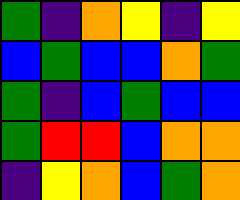[["green", "indigo", "orange", "yellow", "indigo", "yellow"], ["blue", "green", "blue", "blue", "orange", "green"], ["green", "indigo", "blue", "green", "blue", "blue"], ["green", "red", "red", "blue", "orange", "orange"], ["indigo", "yellow", "orange", "blue", "green", "orange"]]